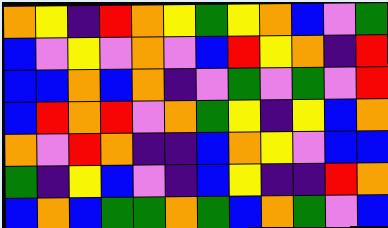[["orange", "yellow", "indigo", "red", "orange", "yellow", "green", "yellow", "orange", "blue", "violet", "green"], ["blue", "violet", "yellow", "violet", "orange", "violet", "blue", "red", "yellow", "orange", "indigo", "red"], ["blue", "blue", "orange", "blue", "orange", "indigo", "violet", "green", "violet", "green", "violet", "red"], ["blue", "red", "orange", "red", "violet", "orange", "green", "yellow", "indigo", "yellow", "blue", "orange"], ["orange", "violet", "red", "orange", "indigo", "indigo", "blue", "orange", "yellow", "violet", "blue", "blue"], ["green", "indigo", "yellow", "blue", "violet", "indigo", "blue", "yellow", "indigo", "indigo", "red", "orange"], ["blue", "orange", "blue", "green", "green", "orange", "green", "blue", "orange", "green", "violet", "blue"]]